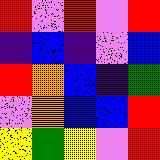[["red", "violet", "red", "violet", "red"], ["indigo", "blue", "indigo", "violet", "blue"], ["red", "orange", "blue", "indigo", "green"], ["violet", "orange", "blue", "blue", "red"], ["yellow", "green", "yellow", "violet", "red"]]